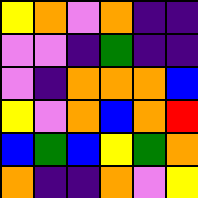[["yellow", "orange", "violet", "orange", "indigo", "indigo"], ["violet", "violet", "indigo", "green", "indigo", "indigo"], ["violet", "indigo", "orange", "orange", "orange", "blue"], ["yellow", "violet", "orange", "blue", "orange", "red"], ["blue", "green", "blue", "yellow", "green", "orange"], ["orange", "indigo", "indigo", "orange", "violet", "yellow"]]